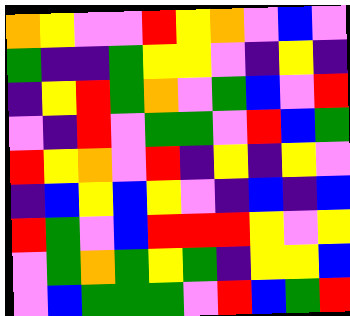[["orange", "yellow", "violet", "violet", "red", "yellow", "orange", "violet", "blue", "violet"], ["green", "indigo", "indigo", "green", "yellow", "yellow", "violet", "indigo", "yellow", "indigo"], ["indigo", "yellow", "red", "green", "orange", "violet", "green", "blue", "violet", "red"], ["violet", "indigo", "red", "violet", "green", "green", "violet", "red", "blue", "green"], ["red", "yellow", "orange", "violet", "red", "indigo", "yellow", "indigo", "yellow", "violet"], ["indigo", "blue", "yellow", "blue", "yellow", "violet", "indigo", "blue", "indigo", "blue"], ["red", "green", "violet", "blue", "red", "red", "red", "yellow", "violet", "yellow"], ["violet", "green", "orange", "green", "yellow", "green", "indigo", "yellow", "yellow", "blue"], ["violet", "blue", "green", "green", "green", "violet", "red", "blue", "green", "red"]]